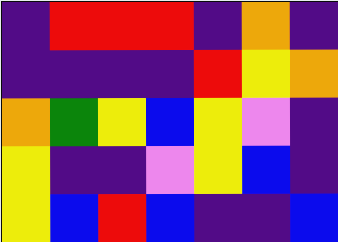[["indigo", "red", "red", "red", "indigo", "orange", "indigo"], ["indigo", "indigo", "indigo", "indigo", "red", "yellow", "orange"], ["orange", "green", "yellow", "blue", "yellow", "violet", "indigo"], ["yellow", "indigo", "indigo", "violet", "yellow", "blue", "indigo"], ["yellow", "blue", "red", "blue", "indigo", "indigo", "blue"]]